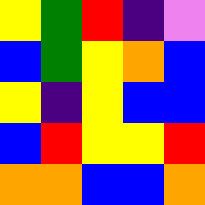[["yellow", "green", "red", "indigo", "violet"], ["blue", "green", "yellow", "orange", "blue"], ["yellow", "indigo", "yellow", "blue", "blue"], ["blue", "red", "yellow", "yellow", "red"], ["orange", "orange", "blue", "blue", "orange"]]